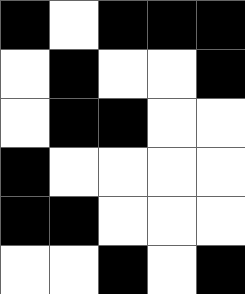[["black", "white", "black", "black", "black"], ["white", "black", "white", "white", "black"], ["white", "black", "black", "white", "white"], ["black", "white", "white", "white", "white"], ["black", "black", "white", "white", "white"], ["white", "white", "black", "white", "black"]]